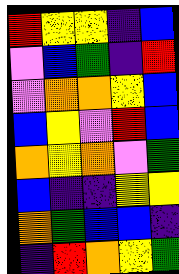[["red", "yellow", "yellow", "indigo", "blue"], ["violet", "blue", "green", "indigo", "red"], ["violet", "orange", "orange", "yellow", "blue"], ["blue", "yellow", "violet", "red", "blue"], ["orange", "yellow", "orange", "violet", "green"], ["blue", "indigo", "indigo", "yellow", "yellow"], ["orange", "green", "blue", "blue", "indigo"], ["indigo", "red", "orange", "yellow", "green"]]